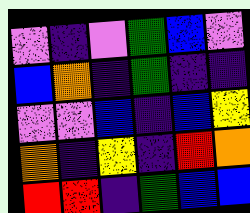[["violet", "indigo", "violet", "green", "blue", "violet"], ["blue", "orange", "indigo", "green", "indigo", "indigo"], ["violet", "violet", "blue", "indigo", "blue", "yellow"], ["orange", "indigo", "yellow", "indigo", "red", "orange"], ["red", "red", "indigo", "green", "blue", "blue"]]